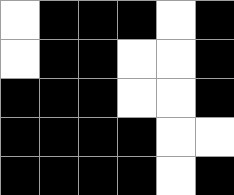[["white", "black", "black", "black", "white", "black"], ["white", "black", "black", "white", "white", "black"], ["black", "black", "black", "white", "white", "black"], ["black", "black", "black", "black", "white", "white"], ["black", "black", "black", "black", "white", "black"]]